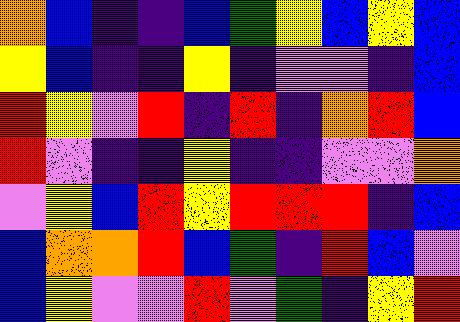[["orange", "blue", "indigo", "indigo", "blue", "green", "yellow", "blue", "yellow", "blue"], ["yellow", "blue", "indigo", "indigo", "yellow", "indigo", "violet", "violet", "indigo", "blue"], ["red", "yellow", "violet", "red", "indigo", "red", "indigo", "orange", "red", "blue"], ["red", "violet", "indigo", "indigo", "yellow", "indigo", "indigo", "violet", "violet", "orange"], ["violet", "yellow", "blue", "red", "yellow", "red", "red", "red", "indigo", "blue"], ["blue", "orange", "orange", "red", "blue", "green", "indigo", "red", "blue", "violet"], ["blue", "yellow", "violet", "violet", "red", "violet", "green", "indigo", "yellow", "red"]]